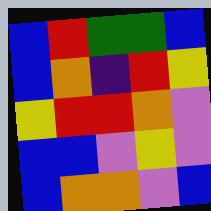[["blue", "red", "green", "green", "blue"], ["blue", "orange", "indigo", "red", "yellow"], ["yellow", "red", "red", "orange", "violet"], ["blue", "blue", "violet", "yellow", "violet"], ["blue", "orange", "orange", "violet", "blue"]]